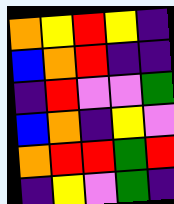[["orange", "yellow", "red", "yellow", "indigo"], ["blue", "orange", "red", "indigo", "indigo"], ["indigo", "red", "violet", "violet", "green"], ["blue", "orange", "indigo", "yellow", "violet"], ["orange", "red", "red", "green", "red"], ["indigo", "yellow", "violet", "green", "indigo"]]